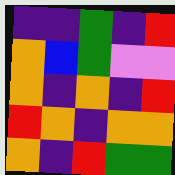[["indigo", "indigo", "green", "indigo", "red"], ["orange", "blue", "green", "violet", "violet"], ["orange", "indigo", "orange", "indigo", "red"], ["red", "orange", "indigo", "orange", "orange"], ["orange", "indigo", "red", "green", "green"]]